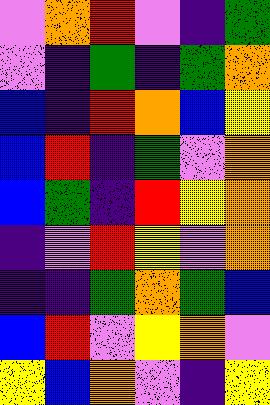[["violet", "orange", "red", "violet", "indigo", "green"], ["violet", "indigo", "green", "indigo", "green", "orange"], ["blue", "indigo", "red", "orange", "blue", "yellow"], ["blue", "red", "indigo", "green", "violet", "orange"], ["blue", "green", "indigo", "red", "yellow", "orange"], ["indigo", "violet", "red", "yellow", "violet", "orange"], ["indigo", "indigo", "green", "orange", "green", "blue"], ["blue", "red", "violet", "yellow", "orange", "violet"], ["yellow", "blue", "orange", "violet", "indigo", "yellow"]]